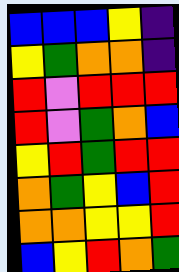[["blue", "blue", "blue", "yellow", "indigo"], ["yellow", "green", "orange", "orange", "indigo"], ["red", "violet", "red", "red", "red"], ["red", "violet", "green", "orange", "blue"], ["yellow", "red", "green", "red", "red"], ["orange", "green", "yellow", "blue", "red"], ["orange", "orange", "yellow", "yellow", "red"], ["blue", "yellow", "red", "orange", "green"]]